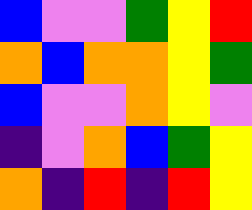[["blue", "violet", "violet", "green", "yellow", "red"], ["orange", "blue", "orange", "orange", "yellow", "green"], ["blue", "violet", "violet", "orange", "yellow", "violet"], ["indigo", "violet", "orange", "blue", "green", "yellow"], ["orange", "indigo", "red", "indigo", "red", "yellow"]]